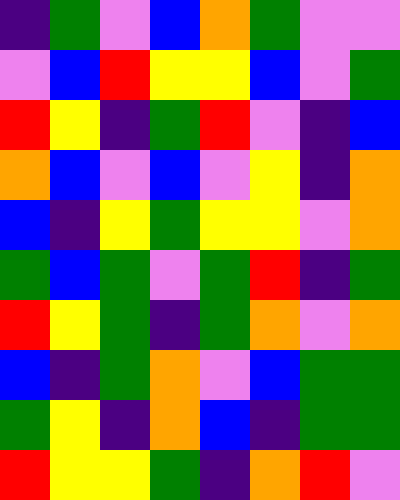[["indigo", "green", "violet", "blue", "orange", "green", "violet", "violet"], ["violet", "blue", "red", "yellow", "yellow", "blue", "violet", "green"], ["red", "yellow", "indigo", "green", "red", "violet", "indigo", "blue"], ["orange", "blue", "violet", "blue", "violet", "yellow", "indigo", "orange"], ["blue", "indigo", "yellow", "green", "yellow", "yellow", "violet", "orange"], ["green", "blue", "green", "violet", "green", "red", "indigo", "green"], ["red", "yellow", "green", "indigo", "green", "orange", "violet", "orange"], ["blue", "indigo", "green", "orange", "violet", "blue", "green", "green"], ["green", "yellow", "indigo", "orange", "blue", "indigo", "green", "green"], ["red", "yellow", "yellow", "green", "indigo", "orange", "red", "violet"]]